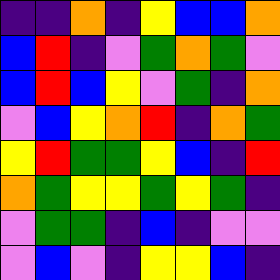[["indigo", "indigo", "orange", "indigo", "yellow", "blue", "blue", "orange"], ["blue", "red", "indigo", "violet", "green", "orange", "green", "violet"], ["blue", "red", "blue", "yellow", "violet", "green", "indigo", "orange"], ["violet", "blue", "yellow", "orange", "red", "indigo", "orange", "green"], ["yellow", "red", "green", "green", "yellow", "blue", "indigo", "red"], ["orange", "green", "yellow", "yellow", "green", "yellow", "green", "indigo"], ["violet", "green", "green", "indigo", "blue", "indigo", "violet", "violet"], ["violet", "blue", "violet", "indigo", "yellow", "yellow", "blue", "indigo"]]